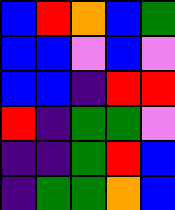[["blue", "red", "orange", "blue", "green"], ["blue", "blue", "violet", "blue", "violet"], ["blue", "blue", "indigo", "red", "red"], ["red", "indigo", "green", "green", "violet"], ["indigo", "indigo", "green", "red", "blue"], ["indigo", "green", "green", "orange", "blue"]]